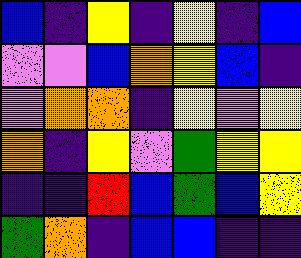[["blue", "indigo", "yellow", "indigo", "yellow", "indigo", "blue"], ["violet", "violet", "blue", "orange", "yellow", "blue", "indigo"], ["violet", "orange", "orange", "indigo", "yellow", "violet", "yellow"], ["orange", "indigo", "yellow", "violet", "green", "yellow", "yellow"], ["indigo", "indigo", "red", "blue", "green", "blue", "yellow"], ["green", "orange", "indigo", "blue", "blue", "indigo", "indigo"]]